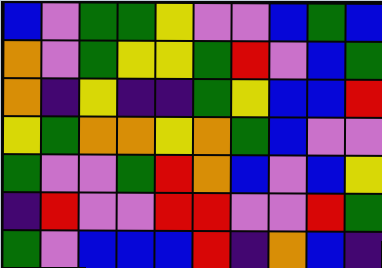[["blue", "violet", "green", "green", "yellow", "violet", "violet", "blue", "green", "blue"], ["orange", "violet", "green", "yellow", "yellow", "green", "red", "violet", "blue", "green"], ["orange", "indigo", "yellow", "indigo", "indigo", "green", "yellow", "blue", "blue", "red"], ["yellow", "green", "orange", "orange", "yellow", "orange", "green", "blue", "violet", "violet"], ["green", "violet", "violet", "green", "red", "orange", "blue", "violet", "blue", "yellow"], ["indigo", "red", "violet", "violet", "red", "red", "violet", "violet", "red", "green"], ["green", "violet", "blue", "blue", "blue", "red", "indigo", "orange", "blue", "indigo"]]